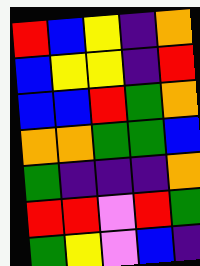[["red", "blue", "yellow", "indigo", "orange"], ["blue", "yellow", "yellow", "indigo", "red"], ["blue", "blue", "red", "green", "orange"], ["orange", "orange", "green", "green", "blue"], ["green", "indigo", "indigo", "indigo", "orange"], ["red", "red", "violet", "red", "green"], ["green", "yellow", "violet", "blue", "indigo"]]